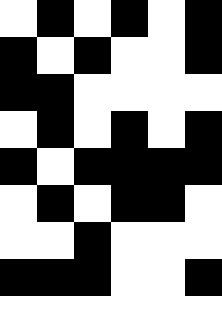[["white", "black", "white", "black", "white", "black"], ["black", "white", "black", "white", "white", "black"], ["black", "black", "white", "white", "white", "white"], ["white", "black", "white", "black", "white", "black"], ["black", "white", "black", "black", "black", "black"], ["white", "black", "white", "black", "black", "white"], ["white", "white", "black", "white", "white", "white"], ["black", "black", "black", "white", "white", "black"], ["white", "white", "white", "white", "white", "white"]]